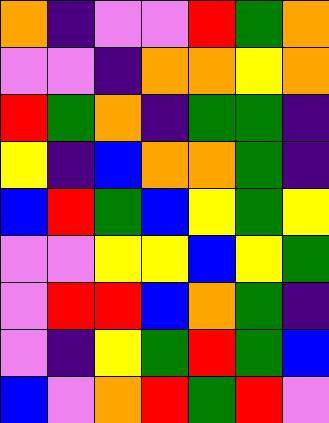[["orange", "indigo", "violet", "violet", "red", "green", "orange"], ["violet", "violet", "indigo", "orange", "orange", "yellow", "orange"], ["red", "green", "orange", "indigo", "green", "green", "indigo"], ["yellow", "indigo", "blue", "orange", "orange", "green", "indigo"], ["blue", "red", "green", "blue", "yellow", "green", "yellow"], ["violet", "violet", "yellow", "yellow", "blue", "yellow", "green"], ["violet", "red", "red", "blue", "orange", "green", "indigo"], ["violet", "indigo", "yellow", "green", "red", "green", "blue"], ["blue", "violet", "orange", "red", "green", "red", "violet"]]